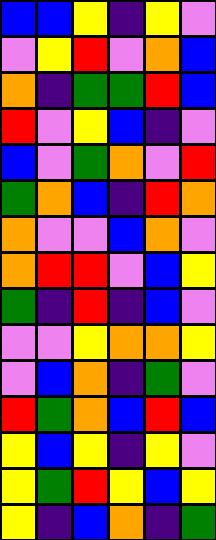[["blue", "blue", "yellow", "indigo", "yellow", "violet"], ["violet", "yellow", "red", "violet", "orange", "blue"], ["orange", "indigo", "green", "green", "red", "blue"], ["red", "violet", "yellow", "blue", "indigo", "violet"], ["blue", "violet", "green", "orange", "violet", "red"], ["green", "orange", "blue", "indigo", "red", "orange"], ["orange", "violet", "violet", "blue", "orange", "violet"], ["orange", "red", "red", "violet", "blue", "yellow"], ["green", "indigo", "red", "indigo", "blue", "violet"], ["violet", "violet", "yellow", "orange", "orange", "yellow"], ["violet", "blue", "orange", "indigo", "green", "violet"], ["red", "green", "orange", "blue", "red", "blue"], ["yellow", "blue", "yellow", "indigo", "yellow", "violet"], ["yellow", "green", "red", "yellow", "blue", "yellow"], ["yellow", "indigo", "blue", "orange", "indigo", "green"]]